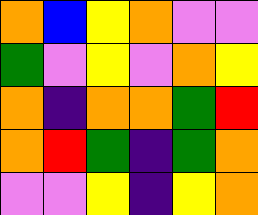[["orange", "blue", "yellow", "orange", "violet", "violet"], ["green", "violet", "yellow", "violet", "orange", "yellow"], ["orange", "indigo", "orange", "orange", "green", "red"], ["orange", "red", "green", "indigo", "green", "orange"], ["violet", "violet", "yellow", "indigo", "yellow", "orange"]]